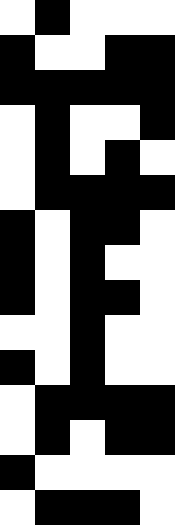[["white", "black", "white", "white", "white"], ["black", "white", "white", "black", "black"], ["black", "black", "black", "black", "black"], ["white", "black", "white", "white", "black"], ["white", "black", "white", "black", "white"], ["white", "black", "black", "black", "black"], ["black", "white", "black", "black", "white"], ["black", "white", "black", "white", "white"], ["black", "white", "black", "black", "white"], ["white", "white", "black", "white", "white"], ["black", "white", "black", "white", "white"], ["white", "black", "black", "black", "black"], ["white", "black", "white", "black", "black"], ["black", "white", "white", "white", "white"], ["white", "black", "black", "black", "white"]]